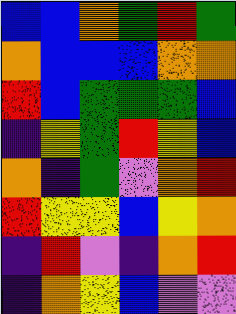[["blue", "blue", "orange", "green", "red", "green"], ["orange", "blue", "blue", "blue", "orange", "orange"], ["red", "blue", "green", "green", "green", "blue"], ["indigo", "yellow", "green", "red", "yellow", "blue"], ["orange", "indigo", "green", "violet", "orange", "red"], ["red", "yellow", "yellow", "blue", "yellow", "orange"], ["indigo", "red", "violet", "indigo", "orange", "red"], ["indigo", "orange", "yellow", "blue", "violet", "violet"]]